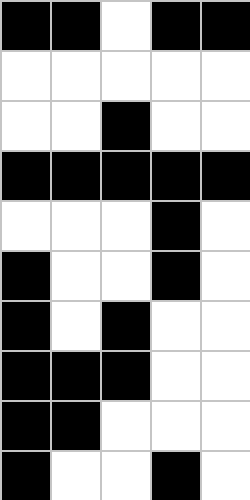[["black", "black", "white", "black", "black"], ["white", "white", "white", "white", "white"], ["white", "white", "black", "white", "white"], ["black", "black", "black", "black", "black"], ["white", "white", "white", "black", "white"], ["black", "white", "white", "black", "white"], ["black", "white", "black", "white", "white"], ["black", "black", "black", "white", "white"], ["black", "black", "white", "white", "white"], ["black", "white", "white", "black", "white"]]